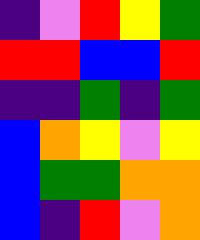[["indigo", "violet", "red", "yellow", "green"], ["red", "red", "blue", "blue", "red"], ["indigo", "indigo", "green", "indigo", "green"], ["blue", "orange", "yellow", "violet", "yellow"], ["blue", "green", "green", "orange", "orange"], ["blue", "indigo", "red", "violet", "orange"]]